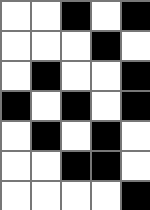[["white", "white", "black", "white", "black"], ["white", "white", "white", "black", "white"], ["white", "black", "white", "white", "black"], ["black", "white", "black", "white", "black"], ["white", "black", "white", "black", "white"], ["white", "white", "black", "black", "white"], ["white", "white", "white", "white", "black"]]